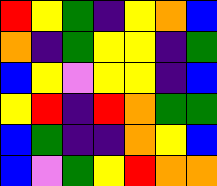[["red", "yellow", "green", "indigo", "yellow", "orange", "blue"], ["orange", "indigo", "green", "yellow", "yellow", "indigo", "green"], ["blue", "yellow", "violet", "yellow", "yellow", "indigo", "blue"], ["yellow", "red", "indigo", "red", "orange", "green", "green"], ["blue", "green", "indigo", "indigo", "orange", "yellow", "blue"], ["blue", "violet", "green", "yellow", "red", "orange", "orange"]]